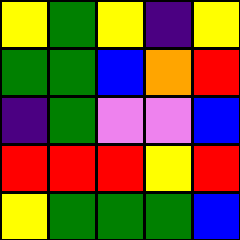[["yellow", "green", "yellow", "indigo", "yellow"], ["green", "green", "blue", "orange", "red"], ["indigo", "green", "violet", "violet", "blue"], ["red", "red", "red", "yellow", "red"], ["yellow", "green", "green", "green", "blue"]]